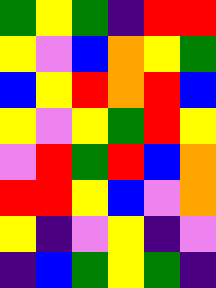[["green", "yellow", "green", "indigo", "red", "red"], ["yellow", "violet", "blue", "orange", "yellow", "green"], ["blue", "yellow", "red", "orange", "red", "blue"], ["yellow", "violet", "yellow", "green", "red", "yellow"], ["violet", "red", "green", "red", "blue", "orange"], ["red", "red", "yellow", "blue", "violet", "orange"], ["yellow", "indigo", "violet", "yellow", "indigo", "violet"], ["indigo", "blue", "green", "yellow", "green", "indigo"]]